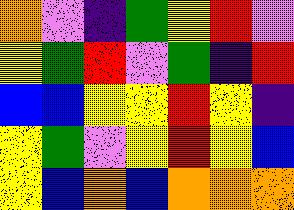[["orange", "violet", "indigo", "green", "yellow", "red", "violet"], ["yellow", "green", "red", "violet", "green", "indigo", "red"], ["blue", "blue", "yellow", "yellow", "red", "yellow", "indigo"], ["yellow", "green", "violet", "yellow", "red", "yellow", "blue"], ["yellow", "blue", "orange", "blue", "orange", "orange", "orange"]]